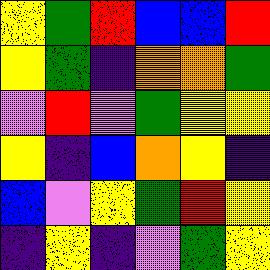[["yellow", "green", "red", "blue", "blue", "red"], ["yellow", "green", "indigo", "orange", "orange", "green"], ["violet", "red", "violet", "green", "yellow", "yellow"], ["yellow", "indigo", "blue", "orange", "yellow", "indigo"], ["blue", "violet", "yellow", "green", "red", "yellow"], ["indigo", "yellow", "indigo", "violet", "green", "yellow"]]